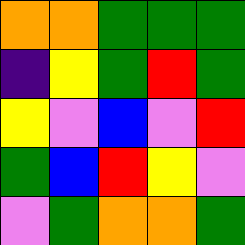[["orange", "orange", "green", "green", "green"], ["indigo", "yellow", "green", "red", "green"], ["yellow", "violet", "blue", "violet", "red"], ["green", "blue", "red", "yellow", "violet"], ["violet", "green", "orange", "orange", "green"]]